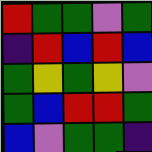[["red", "green", "green", "violet", "green"], ["indigo", "red", "blue", "red", "blue"], ["green", "yellow", "green", "yellow", "violet"], ["green", "blue", "red", "red", "green"], ["blue", "violet", "green", "green", "indigo"]]